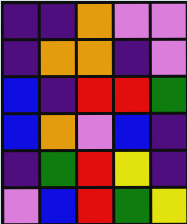[["indigo", "indigo", "orange", "violet", "violet"], ["indigo", "orange", "orange", "indigo", "violet"], ["blue", "indigo", "red", "red", "green"], ["blue", "orange", "violet", "blue", "indigo"], ["indigo", "green", "red", "yellow", "indigo"], ["violet", "blue", "red", "green", "yellow"]]